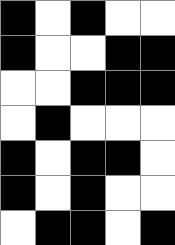[["black", "white", "black", "white", "white"], ["black", "white", "white", "black", "black"], ["white", "white", "black", "black", "black"], ["white", "black", "white", "white", "white"], ["black", "white", "black", "black", "white"], ["black", "white", "black", "white", "white"], ["white", "black", "black", "white", "black"]]